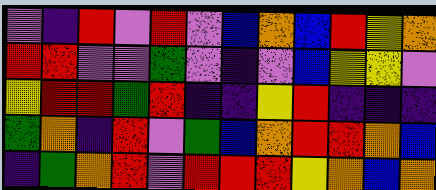[["violet", "indigo", "red", "violet", "red", "violet", "blue", "orange", "blue", "red", "yellow", "orange"], ["red", "red", "violet", "violet", "green", "violet", "indigo", "violet", "blue", "yellow", "yellow", "violet"], ["yellow", "red", "red", "green", "red", "indigo", "indigo", "yellow", "red", "indigo", "indigo", "indigo"], ["green", "orange", "indigo", "red", "violet", "green", "blue", "orange", "red", "red", "orange", "blue"], ["indigo", "green", "orange", "red", "violet", "red", "red", "red", "yellow", "orange", "blue", "orange"]]